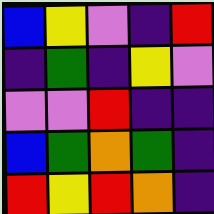[["blue", "yellow", "violet", "indigo", "red"], ["indigo", "green", "indigo", "yellow", "violet"], ["violet", "violet", "red", "indigo", "indigo"], ["blue", "green", "orange", "green", "indigo"], ["red", "yellow", "red", "orange", "indigo"]]